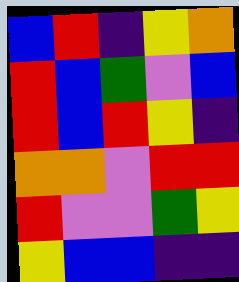[["blue", "red", "indigo", "yellow", "orange"], ["red", "blue", "green", "violet", "blue"], ["red", "blue", "red", "yellow", "indigo"], ["orange", "orange", "violet", "red", "red"], ["red", "violet", "violet", "green", "yellow"], ["yellow", "blue", "blue", "indigo", "indigo"]]